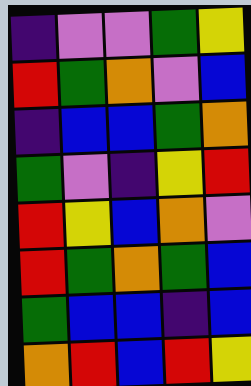[["indigo", "violet", "violet", "green", "yellow"], ["red", "green", "orange", "violet", "blue"], ["indigo", "blue", "blue", "green", "orange"], ["green", "violet", "indigo", "yellow", "red"], ["red", "yellow", "blue", "orange", "violet"], ["red", "green", "orange", "green", "blue"], ["green", "blue", "blue", "indigo", "blue"], ["orange", "red", "blue", "red", "yellow"]]